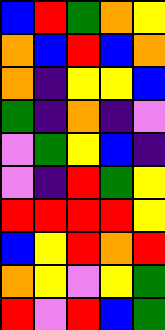[["blue", "red", "green", "orange", "yellow"], ["orange", "blue", "red", "blue", "orange"], ["orange", "indigo", "yellow", "yellow", "blue"], ["green", "indigo", "orange", "indigo", "violet"], ["violet", "green", "yellow", "blue", "indigo"], ["violet", "indigo", "red", "green", "yellow"], ["red", "red", "red", "red", "yellow"], ["blue", "yellow", "red", "orange", "red"], ["orange", "yellow", "violet", "yellow", "green"], ["red", "violet", "red", "blue", "green"]]